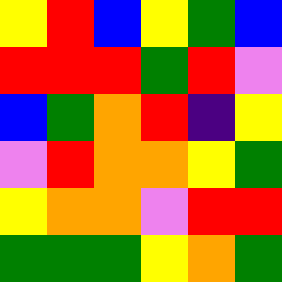[["yellow", "red", "blue", "yellow", "green", "blue"], ["red", "red", "red", "green", "red", "violet"], ["blue", "green", "orange", "red", "indigo", "yellow"], ["violet", "red", "orange", "orange", "yellow", "green"], ["yellow", "orange", "orange", "violet", "red", "red"], ["green", "green", "green", "yellow", "orange", "green"]]